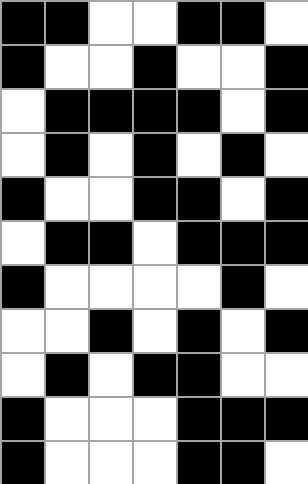[["black", "black", "white", "white", "black", "black", "white"], ["black", "white", "white", "black", "white", "white", "black"], ["white", "black", "black", "black", "black", "white", "black"], ["white", "black", "white", "black", "white", "black", "white"], ["black", "white", "white", "black", "black", "white", "black"], ["white", "black", "black", "white", "black", "black", "black"], ["black", "white", "white", "white", "white", "black", "white"], ["white", "white", "black", "white", "black", "white", "black"], ["white", "black", "white", "black", "black", "white", "white"], ["black", "white", "white", "white", "black", "black", "black"], ["black", "white", "white", "white", "black", "black", "white"]]